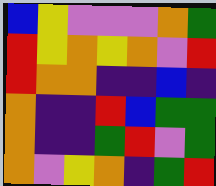[["blue", "yellow", "violet", "violet", "violet", "orange", "green"], ["red", "yellow", "orange", "yellow", "orange", "violet", "red"], ["red", "orange", "orange", "indigo", "indigo", "blue", "indigo"], ["orange", "indigo", "indigo", "red", "blue", "green", "green"], ["orange", "indigo", "indigo", "green", "red", "violet", "green"], ["orange", "violet", "yellow", "orange", "indigo", "green", "red"]]